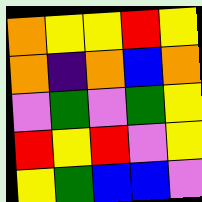[["orange", "yellow", "yellow", "red", "yellow"], ["orange", "indigo", "orange", "blue", "orange"], ["violet", "green", "violet", "green", "yellow"], ["red", "yellow", "red", "violet", "yellow"], ["yellow", "green", "blue", "blue", "violet"]]